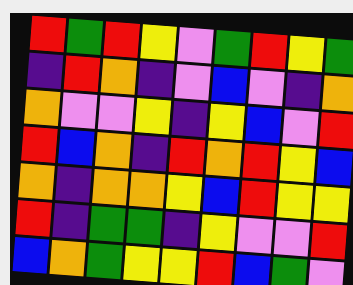[["red", "green", "red", "yellow", "violet", "green", "red", "yellow", "green"], ["indigo", "red", "orange", "indigo", "violet", "blue", "violet", "indigo", "orange"], ["orange", "violet", "violet", "yellow", "indigo", "yellow", "blue", "violet", "red"], ["red", "blue", "orange", "indigo", "red", "orange", "red", "yellow", "blue"], ["orange", "indigo", "orange", "orange", "yellow", "blue", "red", "yellow", "yellow"], ["red", "indigo", "green", "green", "indigo", "yellow", "violet", "violet", "red"], ["blue", "orange", "green", "yellow", "yellow", "red", "blue", "green", "violet"]]